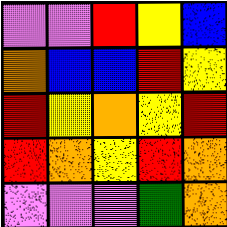[["violet", "violet", "red", "yellow", "blue"], ["orange", "blue", "blue", "red", "yellow"], ["red", "yellow", "orange", "yellow", "red"], ["red", "orange", "yellow", "red", "orange"], ["violet", "violet", "violet", "green", "orange"]]